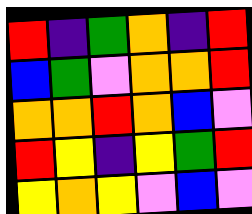[["red", "indigo", "green", "orange", "indigo", "red"], ["blue", "green", "violet", "orange", "orange", "red"], ["orange", "orange", "red", "orange", "blue", "violet"], ["red", "yellow", "indigo", "yellow", "green", "red"], ["yellow", "orange", "yellow", "violet", "blue", "violet"]]